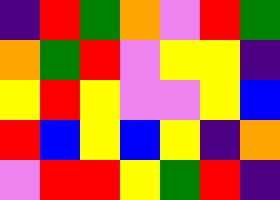[["indigo", "red", "green", "orange", "violet", "red", "green"], ["orange", "green", "red", "violet", "yellow", "yellow", "indigo"], ["yellow", "red", "yellow", "violet", "violet", "yellow", "blue"], ["red", "blue", "yellow", "blue", "yellow", "indigo", "orange"], ["violet", "red", "red", "yellow", "green", "red", "indigo"]]